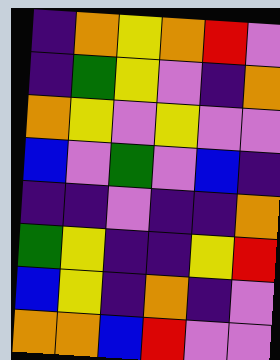[["indigo", "orange", "yellow", "orange", "red", "violet"], ["indigo", "green", "yellow", "violet", "indigo", "orange"], ["orange", "yellow", "violet", "yellow", "violet", "violet"], ["blue", "violet", "green", "violet", "blue", "indigo"], ["indigo", "indigo", "violet", "indigo", "indigo", "orange"], ["green", "yellow", "indigo", "indigo", "yellow", "red"], ["blue", "yellow", "indigo", "orange", "indigo", "violet"], ["orange", "orange", "blue", "red", "violet", "violet"]]